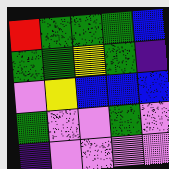[["red", "green", "green", "green", "blue"], ["green", "green", "yellow", "green", "indigo"], ["violet", "yellow", "blue", "blue", "blue"], ["green", "violet", "violet", "green", "violet"], ["indigo", "violet", "violet", "violet", "violet"]]